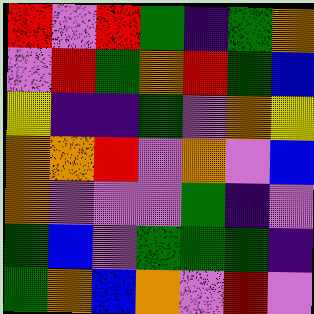[["red", "violet", "red", "green", "indigo", "green", "orange"], ["violet", "red", "green", "orange", "red", "green", "blue"], ["yellow", "indigo", "indigo", "green", "violet", "orange", "yellow"], ["orange", "orange", "red", "violet", "orange", "violet", "blue"], ["orange", "violet", "violet", "violet", "green", "indigo", "violet"], ["green", "blue", "violet", "green", "green", "green", "indigo"], ["green", "orange", "blue", "orange", "violet", "red", "violet"]]